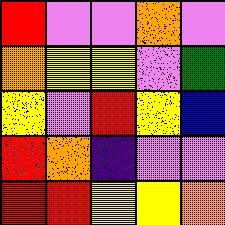[["red", "violet", "violet", "orange", "violet"], ["orange", "yellow", "yellow", "violet", "green"], ["yellow", "violet", "red", "yellow", "blue"], ["red", "orange", "indigo", "violet", "violet"], ["red", "red", "yellow", "yellow", "orange"]]